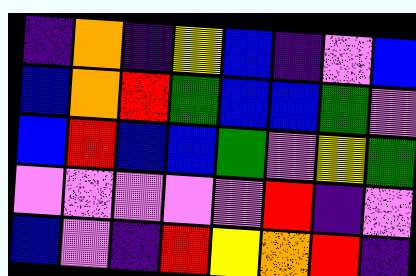[["indigo", "orange", "indigo", "yellow", "blue", "indigo", "violet", "blue"], ["blue", "orange", "red", "green", "blue", "blue", "green", "violet"], ["blue", "red", "blue", "blue", "green", "violet", "yellow", "green"], ["violet", "violet", "violet", "violet", "violet", "red", "indigo", "violet"], ["blue", "violet", "indigo", "red", "yellow", "orange", "red", "indigo"]]